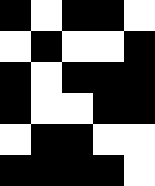[["black", "white", "black", "black", "white"], ["white", "black", "white", "white", "black"], ["black", "white", "black", "black", "black"], ["black", "white", "white", "black", "black"], ["white", "black", "black", "white", "white"], ["black", "black", "black", "black", "white"]]